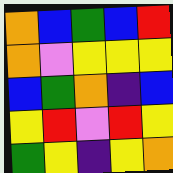[["orange", "blue", "green", "blue", "red"], ["orange", "violet", "yellow", "yellow", "yellow"], ["blue", "green", "orange", "indigo", "blue"], ["yellow", "red", "violet", "red", "yellow"], ["green", "yellow", "indigo", "yellow", "orange"]]